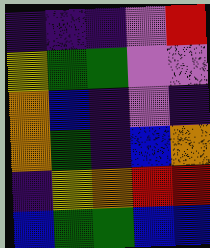[["indigo", "indigo", "indigo", "violet", "red"], ["yellow", "green", "green", "violet", "violet"], ["orange", "blue", "indigo", "violet", "indigo"], ["orange", "green", "indigo", "blue", "orange"], ["indigo", "yellow", "orange", "red", "red"], ["blue", "green", "green", "blue", "blue"]]